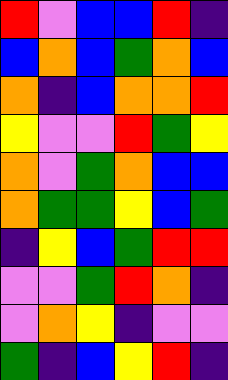[["red", "violet", "blue", "blue", "red", "indigo"], ["blue", "orange", "blue", "green", "orange", "blue"], ["orange", "indigo", "blue", "orange", "orange", "red"], ["yellow", "violet", "violet", "red", "green", "yellow"], ["orange", "violet", "green", "orange", "blue", "blue"], ["orange", "green", "green", "yellow", "blue", "green"], ["indigo", "yellow", "blue", "green", "red", "red"], ["violet", "violet", "green", "red", "orange", "indigo"], ["violet", "orange", "yellow", "indigo", "violet", "violet"], ["green", "indigo", "blue", "yellow", "red", "indigo"]]